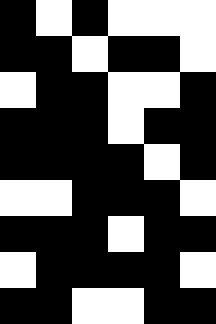[["black", "white", "black", "white", "white", "white"], ["black", "black", "white", "black", "black", "white"], ["white", "black", "black", "white", "white", "black"], ["black", "black", "black", "white", "black", "black"], ["black", "black", "black", "black", "white", "black"], ["white", "white", "black", "black", "black", "white"], ["black", "black", "black", "white", "black", "black"], ["white", "black", "black", "black", "black", "white"], ["black", "black", "white", "white", "black", "black"]]